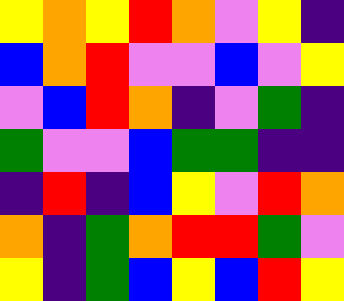[["yellow", "orange", "yellow", "red", "orange", "violet", "yellow", "indigo"], ["blue", "orange", "red", "violet", "violet", "blue", "violet", "yellow"], ["violet", "blue", "red", "orange", "indigo", "violet", "green", "indigo"], ["green", "violet", "violet", "blue", "green", "green", "indigo", "indigo"], ["indigo", "red", "indigo", "blue", "yellow", "violet", "red", "orange"], ["orange", "indigo", "green", "orange", "red", "red", "green", "violet"], ["yellow", "indigo", "green", "blue", "yellow", "blue", "red", "yellow"]]